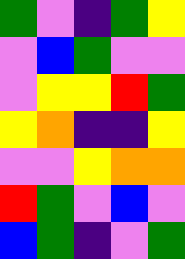[["green", "violet", "indigo", "green", "yellow"], ["violet", "blue", "green", "violet", "violet"], ["violet", "yellow", "yellow", "red", "green"], ["yellow", "orange", "indigo", "indigo", "yellow"], ["violet", "violet", "yellow", "orange", "orange"], ["red", "green", "violet", "blue", "violet"], ["blue", "green", "indigo", "violet", "green"]]